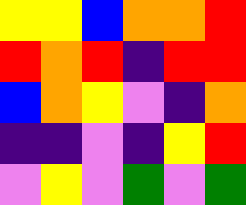[["yellow", "yellow", "blue", "orange", "orange", "red"], ["red", "orange", "red", "indigo", "red", "red"], ["blue", "orange", "yellow", "violet", "indigo", "orange"], ["indigo", "indigo", "violet", "indigo", "yellow", "red"], ["violet", "yellow", "violet", "green", "violet", "green"]]